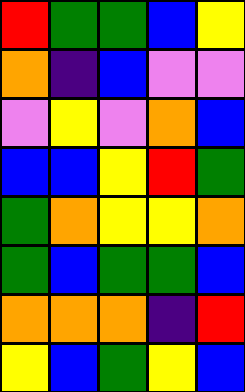[["red", "green", "green", "blue", "yellow"], ["orange", "indigo", "blue", "violet", "violet"], ["violet", "yellow", "violet", "orange", "blue"], ["blue", "blue", "yellow", "red", "green"], ["green", "orange", "yellow", "yellow", "orange"], ["green", "blue", "green", "green", "blue"], ["orange", "orange", "orange", "indigo", "red"], ["yellow", "blue", "green", "yellow", "blue"]]